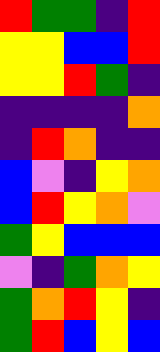[["red", "green", "green", "indigo", "red"], ["yellow", "yellow", "blue", "blue", "red"], ["yellow", "yellow", "red", "green", "indigo"], ["indigo", "indigo", "indigo", "indigo", "orange"], ["indigo", "red", "orange", "indigo", "indigo"], ["blue", "violet", "indigo", "yellow", "orange"], ["blue", "red", "yellow", "orange", "violet"], ["green", "yellow", "blue", "blue", "blue"], ["violet", "indigo", "green", "orange", "yellow"], ["green", "orange", "red", "yellow", "indigo"], ["green", "red", "blue", "yellow", "blue"]]